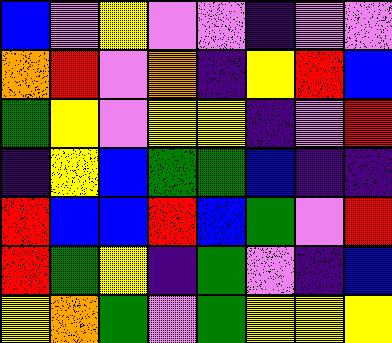[["blue", "violet", "yellow", "violet", "violet", "indigo", "violet", "violet"], ["orange", "red", "violet", "orange", "indigo", "yellow", "red", "blue"], ["green", "yellow", "violet", "yellow", "yellow", "indigo", "violet", "red"], ["indigo", "yellow", "blue", "green", "green", "blue", "indigo", "indigo"], ["red", "blue", "blue", "red", "blue", "green", "violet", "red"], ["red", "green", "yellow", "indigo", "green", "violet", "indigo", "blue"], ["yellow", "orange", "green", "violet", "green", "yellow", "yellow", "yellow"]]